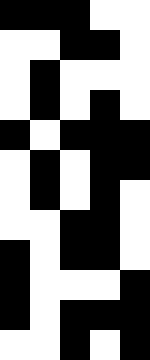[["black", "black", "black", "white", "white"], ["white", "white", "black", "black", "white"], ["white", "black", "white", "white", "white"], ["white", "black", "white", "black", "white"], ["black", "white", "black", "black", "black"], ["white", "black", "white", "black", "black"], ["white", "black", "white", "black", "white"], ["white", "white", "black", "black", "white"], ["black", "white", "black", "black", "white"], ["black", "white", "white", "white", "black"], ["black", "white", "black", "black", "black"], ["white", "white", "black", "white", "black"]]